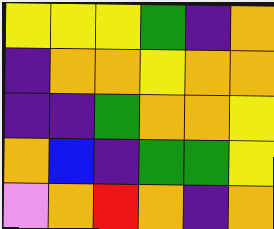[["yellow", "yellow", "yellow", "green", "indigo", "orange"], ["indigo", "orange", "orange", "yellow", "orange", "orange"], ["indigo", "indigo", "green", "orange", "orange", "yellow"], ["orange", "blue", "indigo", "green", "green", "yellow"], ["violet", "orange", "red", "orange", "indigo", "orange"]]